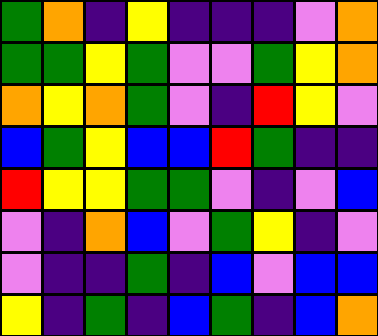[["green", "orange", "indigo", "yellow", "indigo", "indigo", "indigo", "violet", "orange"], ["green", "green", "yellow", "green", "violet", "violet", "green", "yellow", "orange"], ["orange", "yellow", "orange", "green", "violet", "indigo", "red", "yellow", "violet"], ["blue", "green", "yellow", "blue", "blue", "red", "green", "indigo", "indigo"], ["red", "yellow", "yellow", "green", "green", "violet", "indigo", "violet", "blue"], ["violet", "indigo", "orange", "blue", "violet", "green", "yellow", "indigo", "violet"], ["violet", "indigo", "indigo", "green", "indigo", "blue", "violet", "blue", "blue"], ["yellow", "indigo", "green", "indigo", "blue", "green", "indigo", "blue", "orange"]]